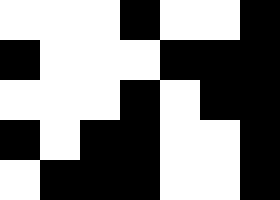[["white", "white", "white", "black", "white", "white", "black"], ["black", "white", "white", "white", "black", "black", "black"], ["white", "white", "white", "black", "white", "black", "black"], ["black", "white", "black", "black", "white", "white", "black"], ["white", "black", "black", "black", "white", "white", "black"]]